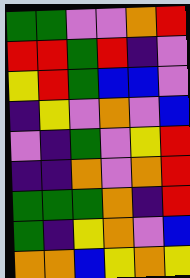[["green", "green", "violet", "violet", "orange", "red"], ["red", "red", "green", "red", "indigo", "violet"], ["yellow", "red", "green", "blue", "blue", "violet"], ["indigo", "yellow", "violet", "orange", "violet", "blue"], ["violet", "indigo", "green", "violet", "yellow", "red"], ["indigo", "indigo", "orange", "violet", "orange", "red"], ["green", "green", "green", "orange", "indigo", "red"], ["green", "indigo", "yellow", "orange", "violet", "blue"], ["orange", "orange", "blue", "yellow", "orange", "yellow"]]